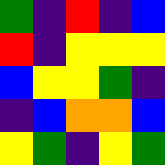[["green", "indigo", "red", "indigo", "blue"], ["red", "indigo", "yellow", "yellow", "yellow"], ["blue", "yellow", "yellow", "green", "indigo"], ["indigo", "blue", "orange", "orange", "blue"], ["yellow", "green", "indigo", "yellow", "green"]]